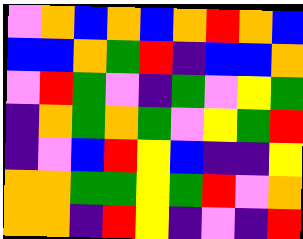[["violet", "orange", "blue", "orange", "blue", "orange", "red", "orange", "blue"], ["blue", "blue", "orange", "green", "red", "indigo", "blue", "blue", "orange"], ["violet", "red", "green", "violet", "indigo", "green", "violet", "yellow", "green"], ["indigo", "orange", "green", "orange", "green", "violet", "yellow", "green", "red"], ["indigo", "violet", "blue", "red", "yellow", "blue", "indigo", "indigo", "yellow"], ["orange", "orange", "green", "green", "yellow", "green", "red", "violet", "orange"], ["orange", "orange", "indigo", "red", "yellow", "indigo", "violet", "indigo", "red"]]